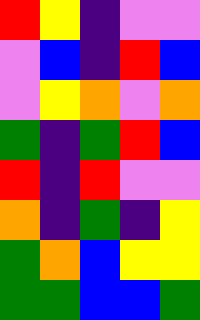[["red", "yellow", "indigo", "violet", "violet"], ["violet", "blue", "indigo", "red", "blue"], ["violet", "yellow", "orange", "violet", "orange"], ["green", "indigo", "green", "red", "blue"], ["red", "indigo", "red", "violet", "violet"], ["orange", "indigo", "green", "indigo", "yellow"], ["green", "orange", "blue", "yellow", "yellow"], ["green", "green", "blue", "blue", "green"]]